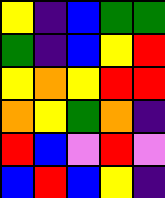[["yellow", "indigo", "blue", "green", "green"], ["green", "indigo", "blue", "yellow", "red"], ["yellow", "orange", "yellow", "red", "red"], ["orange", "yellow", "green", "orange", "indigo"], ["red", "blue", "violet", "red", "violet"], ["blue", "red", "blue", "yellow", "indigo"]]